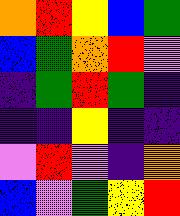[["orange", "red", "yellow", "blue", "green"], ["blue", "green", "orange", "red", "violet"], ["indigo", "green", "red", "green", "indigo"], ["indigo", "indigo", "yellow", "indigo", "indigo"], ["violet", "red", "violet", "indigo", "orange"], ["blue", "violet", "green", "yellow", "red"]]